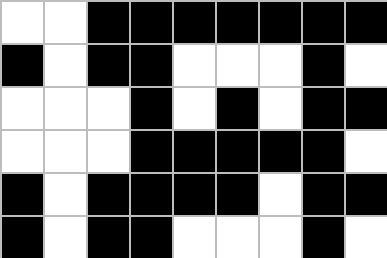[["white", "white", "black", "black", "black", "black", "black", "black", "black"], ["black", "white", "black", "black", "white", "white", "white", "black", "white"], ["white", "white", "white", "black", "white", "black", "white", "black", "black"], ["white", "white", "white", "black", "black", "black", "black", "black", "white"], ["black", "white", "black", "black", "black", "black", "white", "black", "black"], ["black", "white", "black", "black", "white", "white", "white", "black", "white"]]